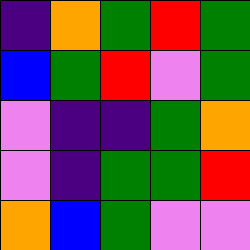[["indigo", "orange", "green", "red", "green"], ["blue", "green", "red", "violet", "green"], ["violet", "indigo", "indigo", "green", "orange"], ["violet", "indigo", "green", "green", "red"], ["orange", "blue", "green", "violet", "violet"]]